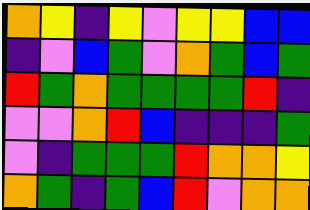[["orange", "yellow", "indigo", "yellow", "violet", "yellow", "yellow", "blue", "blue"], ["indigo", "violet", "blue", "green", "violet", "orange", "green", "blue", "green"], ["red", "green", "orange", "green", "green", "green", "green", "red", "indigo"], ["violet", "violet", "orange", "red", "blue", "indigo", "indigo", "indigo", "green"], ["violet", "indigo", "green", "green", "green", "red", "orange", "orange", "yellow"], ["orange", "green", "indigo", "green", "blue", "red", "violet", "orange", "orange"]]